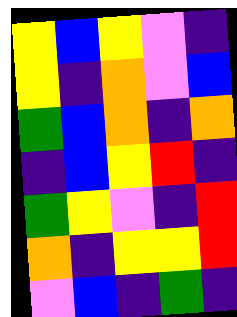[["yellow", "blue", "yellow", "violet", "indigo"], ["yellow", "indigo", "orange", "violet", "blue"], ["green", "blue", "orange", "indigo", "orange"], ["indigo", "blue", "yellow", "red", "indigo"], ["green", "yellow", "violet", "indigo", "red"], ["orange", "indigo", "yellow", "yellow", "red"], ["violet", "blue", "indigo", "green", "indigo"]]